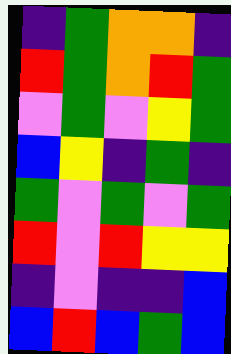[["indigo", "green", "orange", "orange", "indigo"], ["red", "green", "orange", "red", "green"], ["violet", "green", "violet", "yellow", "green"], ["blue", "yellow", "indigo", "green", "indigo"], ["green", "violet", "green", "violet", "green"], ["red", "violet", "red", "yellow", "yellow"], ["indigo", "violet", "indigo", "indigo", "blue"], ["blue", "red", "blue", "green", "blue"]]